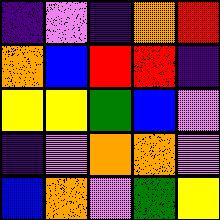[["indigo", "violet", "indigo", "orange", "red"], ["orange", "blue", "red", "red", "indigo"], ["yellow", "yellow", "green", "blue", "violet"], ["indigo", "violet", "orange", "orange", "violet"], ["blue", "orange", "violet", "green", "yellow"]]